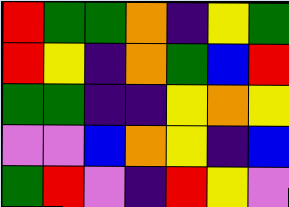[["red", "green", "green", "orange", "indigo", "yellow", "green"], ["red", "yellow", "indigo", "orange", "green", "blue", "red"], ["green", "green", "indigo", "indigo", "yellow", "orange", "yellow"], ["violet", "violet", "blue", "orange", "yellow", "indigo", "blue"], ["green", "red", "violet", "indigo", "red", "yellow", "violet"]]